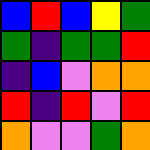[["blue", "red", "blue", "yellow", "green"], ["green", "indigo", "green", "green", "red"], ["indigo", "blue", "violet", "orange", "orange"], ["red", "indigo", "red", "violet", "red"], ["orange", "violet", "violet", "green", "orange"]]